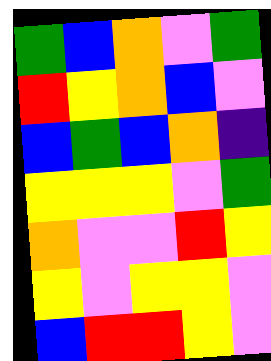[["green", "blue", "orange", "violet", "green"], ["red", "yellow", "orange", "blue", "violet"], ["blue", "green", "blue", "orange", "indigo"], ["yellow", "yellow", "yellow", "violet", "green"], ["orange", "violet", "violet", "red", "yellow"], ["yellow", "violet", "yellow", "yellow", "violet"], ["blue", "red", "red", "yellow", "violet"]]